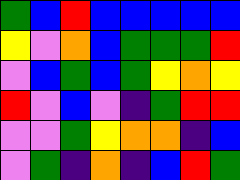[["green", "blue", "red", "blue", "blue", "blue", "blue", "blue"], ["yellow", "violet", "orange", "blue", "green", "green", "green", "red"], ["violet", "blue", "green", "blue", "green", "yellow", "orange", "yellow"], ["red", "violet", "blue", "violet", "indigo", "green", "red", "red"], ["violet", "violet", "green", "yellow", "orange", "orange", "indigo", "blue"], ["violet", "green", "indigo", "orange", "indigo", "blue", "red", "green"]]